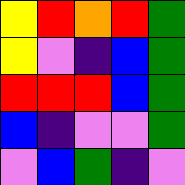[["yellow", "red", "orange", "red", "green"], ["yellow", "violet", "indigo", "blue", "green"], ["red", "red", "red", "blue", "green"], ["blue", "indigo", "violet", "violet", "green"], ["violet", "blue", "green", "indigo", "violet"]]